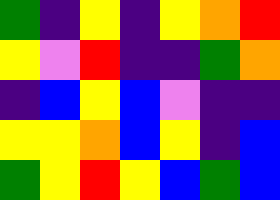[["green", "indigo", "yellow", "indigo", "yellow", "orange", "red"], ["yellow", "violet", "red", "indigo", "indigo", "green", "orange"], ["indigo", "blue", "yellow", "blue", "violet", "indigo", "indigo"], ["yellow", "yellow", "orange", "blue", "yellow", "indigo", "blue"], ["green", "yellow", "red", "yellow", "blue", "green", "blue"]]